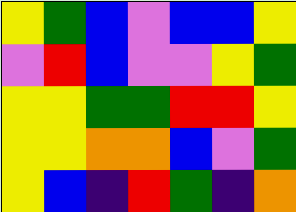[["yellow", "green", "blue", "violet", "blue", "blue", "yellow"], ["violet", "red", "blue", "violet", "violet", "yellow", "green"], ["yellow", "yellow", "green", "green", "red", "red", "yellow"], ["yellow", "yellow", "orange", "orange", "blue", "violet", "green"], ["yellow", "blue", "indigo", "red", "green", "indigo", "orange"]]